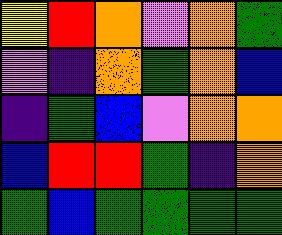[["yellow", "red", "orange", "violet", "orange", "green"], ["violet", "indigo", "orange", "green", "orange", "blue"], ["indigo", "green", "blue", "violet", "orange", "orange"], ["blue", "red", "red", "green", "indigo", "orange"], ["green", "blue", "green", "green", "green", "green"]]